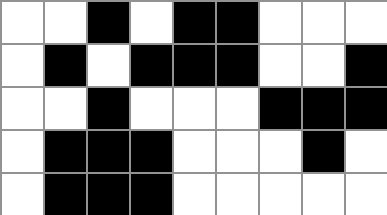[["white", "white", "black", "white", "black", "black", "white", "white", "white"], ["white", "black", "white", "black", "black", "black", "white", "white", "black"], ["white", "white", "black", "white", "white", "white", "black", "black", "black"], ["white", "black", "black", "black", "white", "white", "white", "black", "white"], ["white", "black", "black", "black", "white", "white", "white", "white", "white"]]